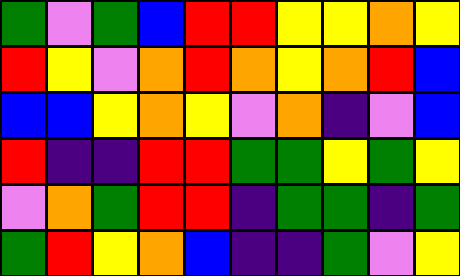[["green", "violet", "green", "blue", "red", "red", "yellow", "yellow", "orange", "yellow"], ["red", "yellow", "violet", "orange", "red", "orange", "yellow", "orange", "red", "blue"], ["blue", "blue", "yellow", "orange", "yellow", "violet", "orange", "indigo", "violet", "blue"], ["red", "indigo", "indigo", "red", "red", "green", "green", "yellow", "green", "yellow"], ["violet", "orange", "green", "red", "red", "indigo", "green", "green", "indigo", "green"], ["green", "red", "yellow", "orange", "blue", "indigo", "indigo", "green", "violet", "yellow"]]